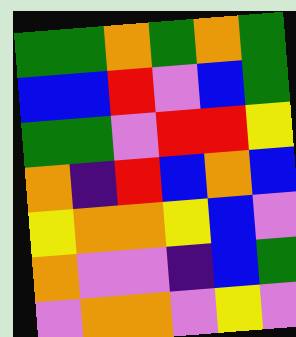[["green", "green", "orange", "green", "orange", "green"], ["blue", "blue", "red", "violet", "blue", "green"], ["green", "green", "violet", "red", "red", "yellow"], ["orange", "indigo", "red", "blue", "orange", "blue"], ["yellow", "orange", "orange", "yellow", "blue", "violet"], ["orange", "violet", "violet", "indigo", "blue", "green"], ["violet", "orange", "orange", "violet", "yellow", "violet"]]